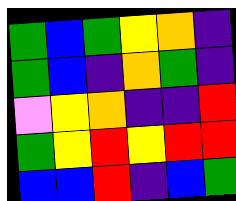[["green", "blue", "green", "yellow", "orange", "indigo"], ["green", "blue", "indigo", "orange", "green", "indigo"], ["violet", "yellow", "orange", "indigo", "indigo", "red"], ["green", "yellow", "red", "yellow", "red", "red"], ["blue", "blue", "red", "indigo", "blue", "green"]]